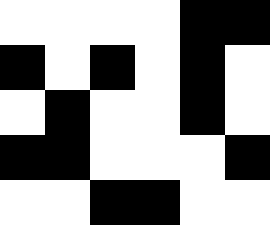[["white", "white", "white", "white", "black", "black"], ["black", "white", "black", "white", "black", "white"], ["white", "black", "white", "white", "black", "white"], ["black", "black", "white", "white", "white", "black"], ["white", "white", "black", "black", "white", "white"]]